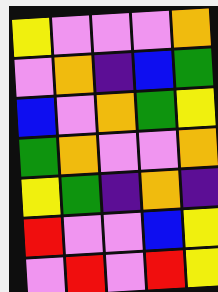[["yellow", "violet", "violet", "violet", "orange"], ["violet", "orange", "indigo", "blue", "green"], ["blue", "violet", "orange", "green", "yellow"], ["green", "orange", "violet", "violet", "orange"], ["yellow", "green", "indigo", "orange", "indigo"], ["red", "violet", "violet", "blue", "yellow"], ["violet", "red", "violet", "red", "yellow"]]